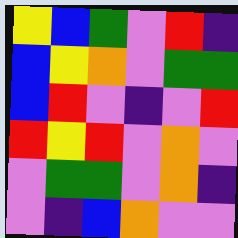[["yellow", "blue", "green", "violet", "red", "indigo"], ["blue", "yellow", "orange", "violet", "green", "green"], ["blue", "red", "violet", "indigo", "violet", "red"], ["red", "yellow", "red", "violet", "orange", "violet"], ["violet", "green", "green", "violet", "orange", "indigo"], ["violet", "indigo", "blue", "orange", "violet", "violet"]]